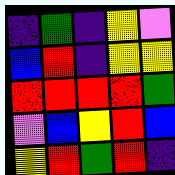[["indigo", "green", "indigo", "yellow", "violet"], ["blue", "red", "indigo", "yellow", "yellow"], ["red", "red", "red", "red", "green"], ["violet", "blue", "yellow", "red", "blue"], ["yellow", "red", "green", "red", "indigo"]]